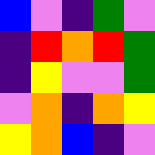[["blue", "violet", "indigo", "green", "violet"], ["indigo", "red", "orange", "red", "green"], ["indigo", "yellow", "violet", "violet", "green"], ["violet", "orange", "indigo", "orange", "yellow"], ["yellow", "orange", "blue", "indigo", "violet"]]